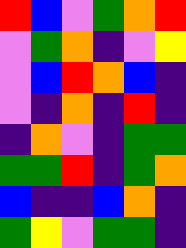[["red", "blue", "violet", "green", "orange", "red"], ["violet", "green", "orange", "indigo", "violet", "yellow"], ["violet", "blue", "red", "orange", "blue", "indigo"], ["violet", "indigo", "orange", "indigo", "red", "indigo"], ["indigo", "orange", "violet", "indigo", "green", "green"], ["green", "green", "red", "indigo", "green", "orange"], ["blue", "indigo", "indigo", "blue", "orange", "indigo"], ["green", "yellow", "violet", "green", "green", "indigo"]]